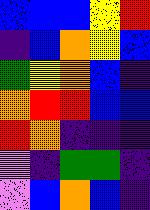[["blue", "blue", "blue", "yellow", "red"], ["indigo", "blue", "orange", "yellow", "blue"], ["green", "yellow", "orange", "blue", "indigo"], ["orange", "red", "red", "blue", "blue"], ["red", "orange", "indigo", "indigo", "indigo"], ["violet", "indigo", "green", "green", "indigo"], ["violet", "blue", "orange", "blue", "indigo"]]